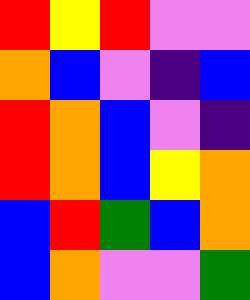[["red", "yellow", "red", "violet", "violet"], ["orange", "blue", "violet", "indigo", "blue"], ["red", "orange", "blue", "violet", "indigo"], ["red", "orange", "blue", "yellow", "orange"], ["blue", "red", "green", "blue", "orange"], ["blue", "orange", "violet", "violet", "green"]]